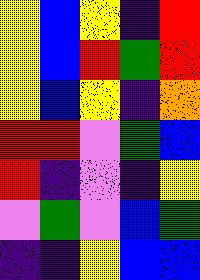[["yellow", "blue", "yellow", "indigo", "red"], ["yellow", "blue", "red", "green", "red"], ["yellow", "blue", "yellow", "indigo", "orange"], ["red", "red", "violet", "green", "blue"], ["red", "indigo", "violet", "indigo", "yellow"], ["violet", "green", "violet", "blue", "green"], ["indigo", "indigo", "yellow", "blue", "blue"]]